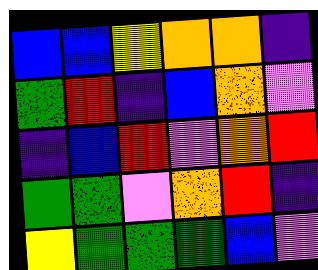[["blue", "blue", "yellow", "orange", "orange", "indigo"], ["green", "red", "indigo", "blue", "orange", "violet"], ["indigo", "blue", "red", "violet", "orange", "red"], ["green", "green", "violet", "orange", "red", "indigo"], ["yellow", "green", "green", "green", "blue", "violet"]]